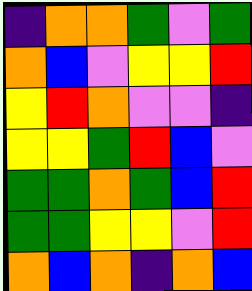[["indigo", "orange", "orange", "green", "violet", "green"], ["orange", "blue", "violet", "yellow", "yellow", "red"], ["yellow", "red", "orange", "violet", "violet", "indigo"], ["yellow", "yellow", "green", "red", "blue", "violet"], ["green", "green", "orange", "green", "blue", "red"], ["green", "green", "yellow", "yellow", "violet", "red"], ["orange", "blue", "orange", "indigo", "orange", "blue"]]